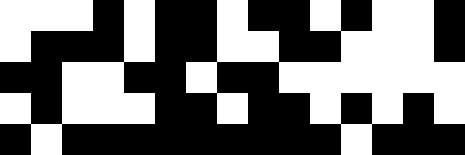[["white", "white", "white", "black", "white", "black", "black", "white", "black", "black", "white", "black", "white", "white", "black"], ["white", "black", "black", "black", "white", "black", "black", "white", "white", "black", "black", "white", "white", "white", "black"], ["black", "black", "white", "white", "black", "black", "white", "black", "black", "white", "white", "white", "white", "white", "white"], ["white", "black", "white", "white", "white", "black", "black", "white", "black", "black", "white", "black", "white", "black", "white"], ["black", "white", "black", "black", "black", "black", "black", "black", "black", "black", "black", "white", "black", "black", "black"]]